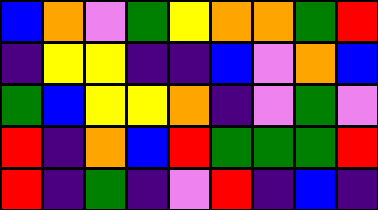[["blue", "orange", "violet", "green", "yellow", "orange", "orange", "green", "red"], ["indigo", "yellow", "yellow", "indigo", "indigo", "blue", "violet", "orange", "blue"], ["green", "blue", "yellow", "yellow", "orange", "indigo", "violet", "green", "violet"], ["red", "indigo", "orange", "blue", "red", "green", "green", "green", "red"], ["red", "indigo", "green", "indigo", "violet", "red", "indigo", "blue", "indigo"]]